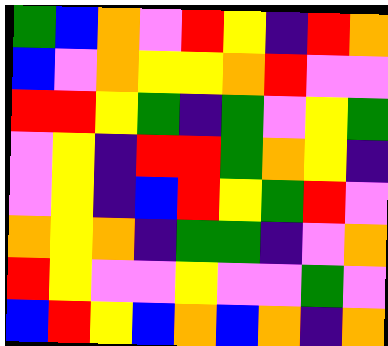[["green", "blue", "orange", "violet", "red", "yellow", "indigo", "red", "orange"], ["blue", "violet", "orange", "yellow", "yellow", "orange", "red", "violet", "violet"], ["red", "red", "yellow", "green", "indigo", "green", "violet", "yellow", "green"], ["violet", "yellow", "indigo", "red", "red", "green", "orange", "yellow", "indigo"], ["violet", "yellow", "indigo", "blue", "red", "yellow", "green", "red", "violet"], ["orange", "yellow", "orange", "indigo", "green", "green", "indigo", "violet", "orange"], ["red", "yellow", "violet", "violet", "yellow", "violet", "violet", "green", "violet"], ["blue", "red", "yellow", "blue", "orange", "blue", "orange", "indigo", "orange"]]